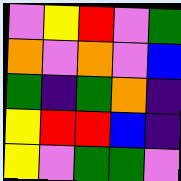[["violet", "yellow", "red", "violet", "green"], ["orange", "violet", "orange", "violet", "blue"], ["green", "indigo", "green", "orange", "indigo"], ["yellow", "red", "red", "blue", "indigo"], ["yellow", "violet", "green", "green", "violet"]]